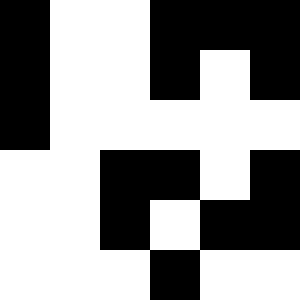[["black", "white", "white", "black", "black", "black"], ["black", "white", "white", "black", "white", "black"], ["black", "white", "white", "white", "white", "white"], ["white", "white", "black", "black", "white", "black"], ["white", "white", "black", "white", "black", "black"], ["white", "white", "white", "black", "white", "white"]]